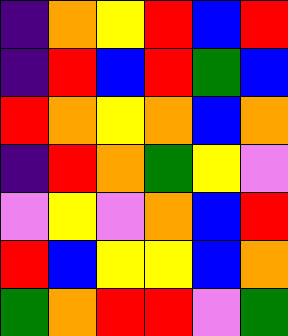[["indigo", "orange", "yellow", "red", "blue", "red"], ["indigo", "red", "blue", "red", "green", "blue"], ["red", "orange", "yellow", "orange", "blue", "orange"], ["indigo", "red", "orange", "green", "yellow", "violet"], ["violet", "yellow", "violet", "orange", "blue", "red"], ["red", "blue", "yellow", "yellow", "blue", "orange"], ["green", "orange", "red", "red", "violet", "green"]]